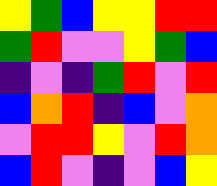[["yellow", "green", "blue", "yellow", "yellow", "red", "red"], ["green", "red", "violet", "violet", "yellow", "green", "blue"], ["indigo", "violet", "indigo", "green", "red", "violet", "red"], ["blue", "orange", "red", "indigo", "blue", "violet", "orange"], ["violet", "red", "red", "yellow", "violet", "red", "orange"], ["blue", "red", "violet", "indigo", "violet", "blue", "yellow"]]